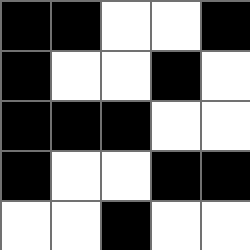[["black", "black", "white", "white", "black"], ["black", "white", "white", "black", "white"], ["black", "black", "black", "white", "white"], ["black", "white", "white", "black", "black"], ["white", "white", "black", "white", "white"]]